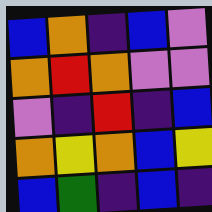[["blue", "orange", "indigo", "blue", "violet"], ["orange", "red", "orange", "violet", "violet"], ["violet", "indigo", "red", "indigo", "blue"], ["orange", "yellow", "orange", "blue", "yellow"], ["blue", "green", "indigo", "blue", "indigo"]]